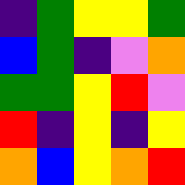[["indigo", "green", "yellow", "yellow", "green"], ["blue", "green", "indigo", "violet", "orange"], ["green", "green", "yellow", "red", "violet"], ["red", "indigo", "yellow", "indigo", "yellow"], ["orange", "blue", "yellow", "orange", "red"]]